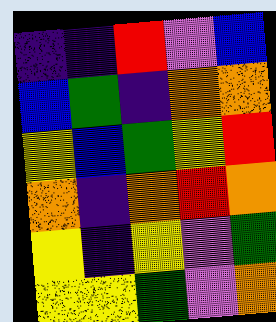[["indigo", "indigo", "red", "violet", "blue"], ["blue", "green", "indigo", "orange", "orange"], ["yellow", "blue", "green", "yellow", "red"], ["orange", "indigo", "orange", "red", "orange"], ["yellow", "indigo", "yellow", "violet", "green"], ["yellow", "yellow", "green", "violet", "orange"]]